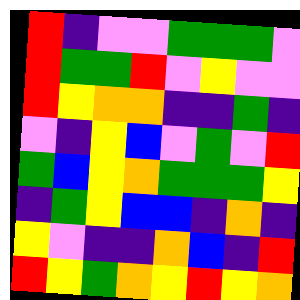[["red", "indigo", "violet", "violet", "green", "green", "green", "violet"], ["red", "green", "green", "red", "violet", "yellow", "violet", "violet"], ["red", "yellow", "orange", "orange", "indigo", "indigo", "green", "indigo"], ["violet", "indigo", "yellow", "blue", "violet", "green", "violet", "red"], ["green", "blue", "yellow", "orange", "green", "green", "green", "yellow"], ["indigo", "green", "yellow", "blue", "blue", "indigo", "orange", "indigo"], ["yellow", "violet", "indigo", "indigo", "orange", "blue", "indigo", "red"], ["red", "yellow", "green", "orange", "yellow", "red", "yellow", "orange"]]